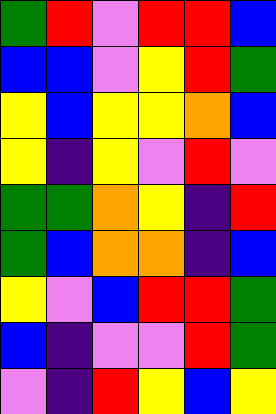[["green", "red", "violet", "red", "red", "blue"], ["blue", "blue", "violet", "yellow", "red", "green"], ["yellow", "blue", "yellow", "yellow", "orange", "blue"], ["yellow", "indigo", "yellow", "violet", "red", "violet"], ["green", "green", "orange", "yellow", "indigo", "red"], ["green", "blue", "orange", "orange", "indigo", "blue"], ["yellow", "violet", "blue", "red", "red", "green"], ["blue", "indigo", "violet", "violet", "red", "green"], ["violet", "indigo", "red", "yellow", "blue", "yellow"]]